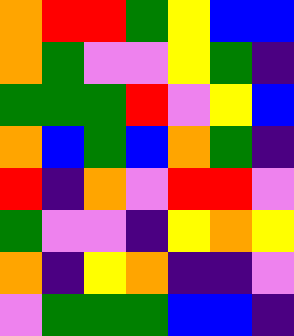[["orange", "red", "red", "green", "yellow", "blue", "blue"], ["orange", "green", "violet", "violet", "yellow", "green", "indigo"], ["green", "green", "green", "red", "violet", "yellow", "blue"], ["orange", "blue", "green", "blue", "orange", "green", "indigo"], ["red", "indigo", "orange", "violet", "red", "red", "violet"], ["green", "violet", "violet", "indigo", "yellow", "orange", "yellow"], ["orange", "indigo", "yellow", "orange", "indigo", "indigo", "violet"], ["violet", "green", "green", "green", "blue", "blue", "indigo"]]